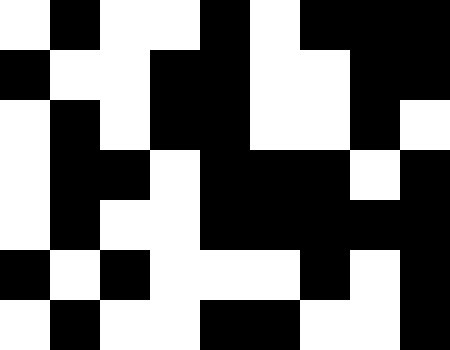[["white", "black", "white", "white", "black", "white", "black", "black", "black"], ["black", "white", "white", "black", "black", "white", "white", "black", "black"], ["white", "black", "white", "black", "black", "white", "white", "black", "white"], ["white", "black", "black", "white", "black", "black", "black", "white", "black"], ["white", "black", "white", "white", "black", "black", "black", "black", "black"], ["black", "white", "black", "white", "white", "white", "black", "white", "black"], ["white", "black", "white", "white", "black", "black", "white", "white", "black"]]